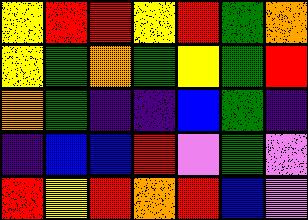[["yellow", "red", "red", "yellow", "red", "green", "orange"], ["yellow", "green", "orange", "green", "yellow", "green", "red"], ["orange", "green", "indigo", "indigo", "blue", "green", "indigo"], ["indigo", "blue", "blue", "red", "violet", "green", "violet"], ["red", "yellow", "red", "orange", "red", "blue", "violet"]]